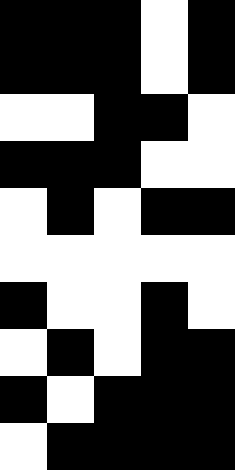[["black", "black", "black", "white", "black"], ["black", "black", "black", "white", "black"], ["white", "white", "black", "black", "white"], ["black", "black", "black", "white", "white"], ["white", "black", "white", "black", "black"], ["white", "white", "white", "white", "white"], ["black", "white", "white", "black", "white"], ["white", "black", "white", "black", "black"], ["black", "white", "black", "black", "black"], ["white", "black", "black", "black", "black"]]